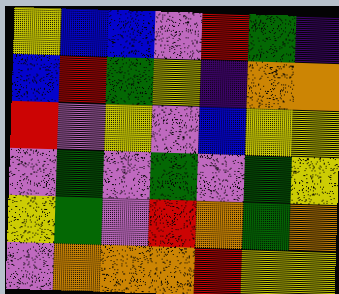[["yellow", "blue", "blue", "violet", "red", "green", "indigo"], ["blue", "red", "green", "yellow", "indigo", "orange", "orange"], ["red", "violet", "yellow", "violet", "blue", "yellow", "yellow"], ["violet", "green", "violet", "green", "violet", "green", "yellow"], ["yellow", "green", "violet", "red", "orange", "green", "orange"], ["violet", "orange", "orange", "orange", "red", "yellow", "yellow"]]